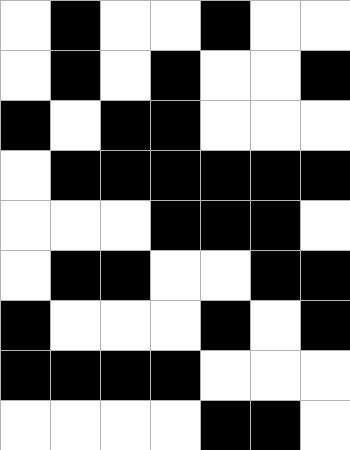[["white", "black", "white", "white", "black", "white", "white"], ["white", "black", "white", "black", "white", "white", "black"], ["black", "white", "black", "black", "white", "white", "white"], ["white", "black", "black", "black", "black", "black", "black"], ["white", "white", "white", "black", "black", "black", "white"], ["white", "black", "black", "white", "white", "black", "black"], ["black", "white", "white", "white", "black", "white", "black"], ["black", "black", "black", "black", "white", "white", "white"], ["white", "white", "white", "white", "black", "black", "white"]]